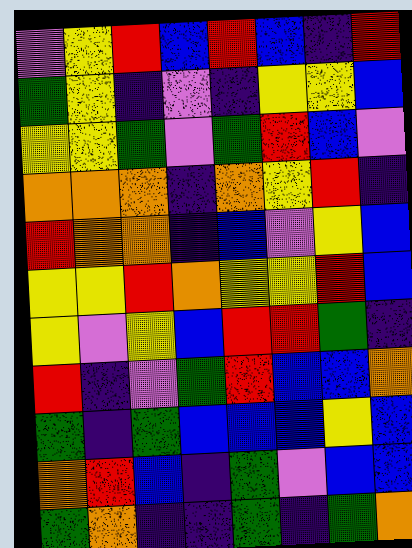[["violet", "yellow", "red", "blue", "red", "blue", "indigo", "red"], ["green", "yellow", "indigo", "violet", "indigo", "yellow", "yellow", "blue"], ["yellow", "yellow", "green", "violet", "green", "red", "blue", "violet"], ["orange", "orange", "orange", "indigo", "orange", "yellow", "red", "indigo"], ["red", "orange", "orange", "indigo", "blue", "violet", "yellow", "blue"], ["yellow", "yellow", "red", "orange", "yellow", "yellow", "red", "blue"], ["yellow", "violet", "yellow", "blue", "red", "red", "green", "indigo"], ["red", "indigo", "violet", "green", "red", "blue", "blue", "orange"], ["green", "indigo", "green", "blue", "blue", "blue", "yellow", "blue"], ["orange", "red", "blue", "indigo", "green", "violet", "blue", "blue"], ["green", "orange", "indigo", "indigo", "green", "indigo", "green", "orange"]]